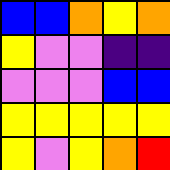[["blue", "blue", "orange", "yellow", "orange"], ["yellow", "violet", "violet", "indigo", "indigo"], ["violet", "violet", "violet", "blue", "blue"], ["yellow", "yellow", "yellow", "yellow", "yellow"], ["yellow", "violet", "yellow", "orange", "red"]]